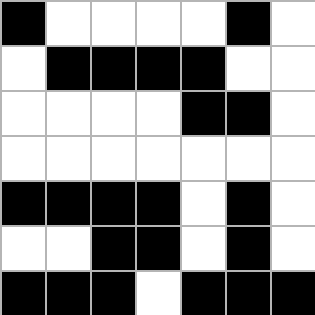[["black", "white", "white", "white", "white", "black", "white"], ["white", "black", "black", "black", "black", "white", "white"], ["white", "white", "white", "white", "black", "black", "white"], ["white", "white", "white", "white", "white", "white", "white"], ["black", "black", "black", "black", "white", "black", "white"], ["white", "white", "black", "black", "white", "black", "white"], ["black", "black", "black", "white", "black", "black", "black"]]